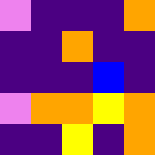[["violet", "indigo", "indigo", "indigo", "orange"], ["indigo", "indigo", "orange", "indigo", "indigo"], ["indigo", "indigo", "indigo", "blue", "indigo"], ["violet", "orange", "orange", "yellow", "orange"], ["indigo", "indigo", "yellow", "indigo", "orange"]]